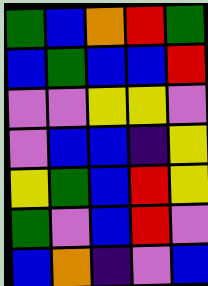[["green", "blue", "orange", "red", "green"], ["blue", "green", "blue", "blue", "red"], ["violet", "violet", "yellow", "yellow", "violet"], ["violet", "blue", "blue", "indigo", "yellow"], ["yellow", "green", "blue", "red", "yellow"], ["green", "violet", "blue", "red", "violet"], ["blue", "orange", "indigo", "violet", "blue"]]